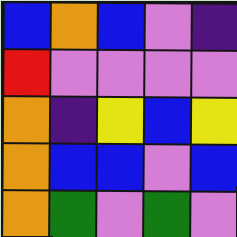[["blue", "orange", "blue", "violet", "indigo"], ["red", "violet", "violet", "violet", "violet"], ["orange", "indigo", "yellow", "blue", "yellow"], ["orange", "blue", "blue", "violet", "blue"], ["orange", "green", "violet", "green", "violet"]]